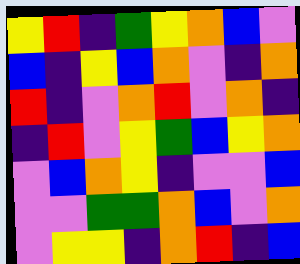[["yellow", "red", "indigo", "green", "yellow", "orange", "blue", "violet"], ["blue", "indigo", "yellow", "blue", "orange", "violet", "indigo", "orange"], ["red", "indigo", "violet", "orange", "red", "violet", "orange", "indigo"], ["indigo", "red", "violet", "yellow", "green", "blue", "yellow", "orange"], ["violet", "blue", "orange", "yellow", "indigo", "violet", "violet", "blue"], ["violet", "violet", "green", "green", "orange", "blue", "violet", "orange"], ["violet", "yellow", "yellow", "indigo", "orange", "red", "indigo", "blue"]]